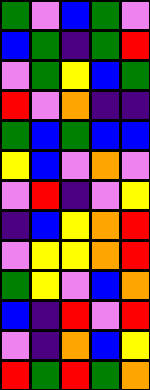[["green", "violet", "blue", "green", "violet"], ["blue", "green", "indigo", "green", "red"], ["violet", "green", "yellow", "blue", "green"], ["red", "violet", "orange", "indigo", "indigo"], ["green", "blue", "green", "blue", "blue"], ["yellow", "blue", "violet", "orange", "violet"], ["violet", "red", "indigo", "violet", "yellow"], ["indigo", "blue", "yellow", "orange", "red"], ["violet", "yellow", "yellow", "orange", "red"], ["green", "yellow", "violet", "blue", "orange"], ["blue", "indigo", "red", "violet", "red"], ["violet", "indigo", "orange", "blue", "yellow"], ["red", "green", "red", "green", "orange"]]